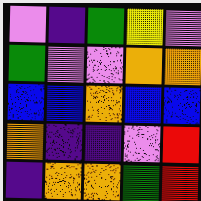[["violet", "indigo", "green", "yellow", "violet"], ["green", "violet", "violet", "orange", "orange"], ["blue", "blue", "orange", "blue", "blue"], ["orange", "indigo", "indigo", "violet", "red"], ["indigo", "orange", "orange", "green", "red"]]